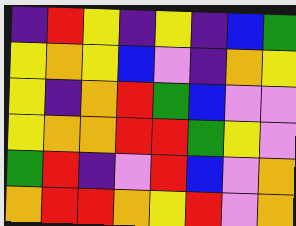[["indigo", "red", "yellow", "indigo", "yellow", "indigo", "blue", "green"], ["yellow", "orange", "yellow", "blue", "violet", "indigo", "orange", "yellow"], ["yellow", "indigo", "orange", "red", "green", "blue", "violet", "violet"], ["yellow", "orange", "orange", "red", "red", "green", "yellow", "violet"], ["green", "red", "indigo", "violet", "red", "blue", "violet", "orange"], ["orange", "red", "red", "orange", "yellow", "red", "violet", "orange"]]